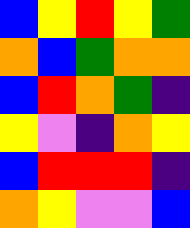[["blue", "yellow", "red", "yellow", "green"], ["orange", "blue", "green", "orange", "orange"], ["blue", "red", "orange", "green", "indigo"], ["yellow", "violet", "indigo", "orange", "yellow"], ["blue", "red", "red", "red", "indigo"], ["orange", "yellow", "violet", "violet", "blue"]]